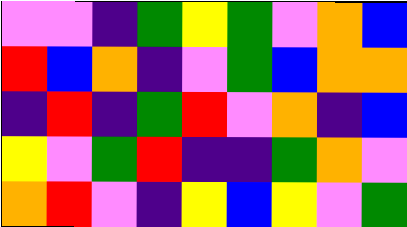[["violet", "violet", "indigo", "green", "yellow", "green", "violet", "orange", "blue"], ["red", "blue", "orange", "indigo", "violet", "green", "blue", "orange", "orange"], ["indigo", "red", "indigo", "green", "red", "violet", "orange", "indigo", "blue"], ["yellow", "violet", "green", "red", "indigo", "indigo", "green", "orange", "violet"], ["orange", "red", "violet", "indigo", "yellow", "blue", "yellow", "violet", "green"]]